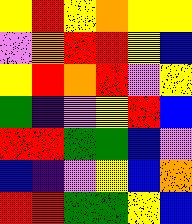[["yellow", "red", "yellow", "orange", "yellow", "yellow"], ["violet", "orange", "red", "red", "yellow", "blue"], ["yellow", "red", "orange", "red", "violet", "yellow"], ["green", "indigo", "violet", "yellow", "red", "blue"], ["red", "red", "green", "green", "blue", "violet"], ["blue", "indigo", "violet", "yellow", "blue", "orange"], ["red", "red", "green", "green", "yellow", "blue"]]